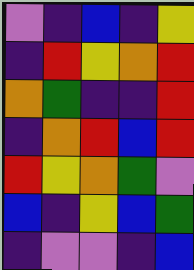[["violet", "indigo", "blue", "indigo", "yellow"], ["indigo", "red", "yellow", "orange", "red"], ["orange", "green", "indigo", "indigo", "red"], ["indigo", "orange", "red", "blue", "red"], ["red", "yellow", "orange", "green", "violet"], ["blue", "indigo", "yellow", "blue", "green"], ["indigo", "violet", "violet", "indigo", "blue"]]